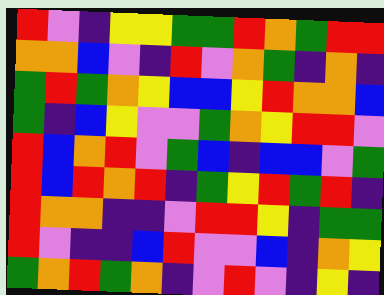[["red", "violet", "indigo", "yellow", "yellow", "green", "green", "red", "orange", "green", "red", "red"], ["orange", "orange", "blue", "violet", "indigo", "red", "violet", "orange", "green", "indigo", "orange", "indigo"], ["green", "red", "green", "orange", "yellow", "blue", "blue", "yellow", "red", "orange", "orange", "blue"], ["green", "indigo", "blue", "yellow", "violet", "violet", "green", "orange", "yellow", "red", "red", "violet"], ["red", "blue", "orange", "red", "violet", "green", "blue", "indigo", "blue", "blue", "violet", "green"], ["red", "blue", "red", "orange", "red", "indigo", "green", "yellow", "red", "green", "red", "indigo"], ["red", "orange", "orange", "indigo", "indigo", "violet", "red", "red", "yellow", "indigo", "green", "green"], ["red", "violet", "indigo", "indigo", "blue", "red", "violet", "violet", "blue", "indigo", "orange", "yellow"], ["green", "orange", "red", "green", "orange", "indigo", "violet", "red", "violet", "indigo", "yellow", "indigo"]]